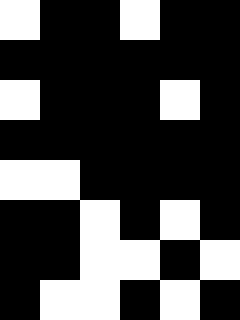[["white", "black", "black", "white", "black", "black"], ["black", "black", "black", "black", "black", "black"], ["white", "black", "black", "black", "white", "black"], ["black", "black", "black", "black", "black", "black"], ["white", "white", "black", "black", "black", "black"], ["black", "black", "white", "black", "white", "black"], ["black", "black", "white", "white", "black", "white"], ["black", "white", "white", "black", "white", "black"]]